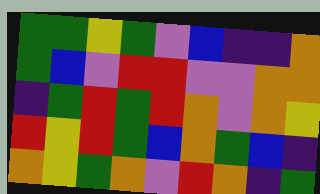[["green", "green", "yellow", "green", "violet", "blue", "indigo", "indigo", "orange"], ["green", "blue", "violet", "red", "red", "violet", "violet", "orange", "orange"], ["indigo", "green", "red", "green", "red", "orange", "violet", "orange", "yellow"], ["red", "yellow", "red", "green", "blue", "orange", "green", "blue", "indigo"], ["orange", "yellow", "green", "orange", "violet", "red", "orange", "indigo", "green"]]